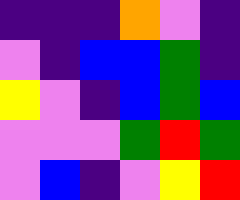[["indigo", "indigo", "indigo", "orange", "violet", "indigo"], ["violet", "indigo", "blue", "blue", "green", "indigo"], ["yellow", "violet", "indigo", "blue", "green", "blue"], ["violet", "violet", "violet", "green", "red", "green"], ["violet", "blue", "indigo", "violet", "yellow", "red"]]